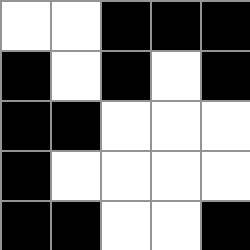[["white", "white", "black", "black", "black"], ["black", "white", "black", "white", "black"], ["black", "black", "white", "white", "white"], ["black", "white", "white", "white", "white"], ["black", "black", "white", "white", "black"]]